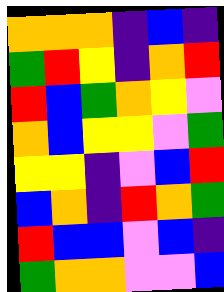[["orange", "orange", "orange", "indigo", "blue", "indigo"], ["green", "red", "yellow", "indigo", "orange", "red"], ["red", "blue", "green", "orange", "yellow", "violet"], ["orange", "blue", "yellow", "yellow", "violet", "green"], ["yellow", "yellow", "indigo", "violet", "blue", "red"], ["blue", "orange", "indigo", "red", "orange", "green"], ["red", "blue", "blue", "violet", "blue", "indigo"], ["green", "orange", "orange", "violet", "violet", "blue"]]